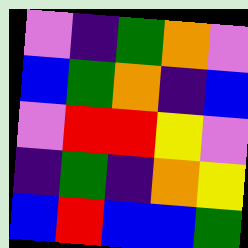[["violet", "indigo", "green", "orange", "violet"], ["blue", "green", "orange", "indigo", "blue"], ["violet", "red", "red", "yellow", "violet"], ["indigo", "green", "indigo", "orange", "yellow"], ["blue", "red", "blue", "blue", "green"]]